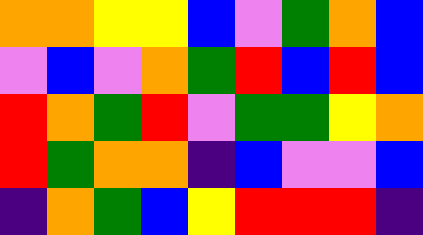[["orange", "orange", "yellow", "yellow", "blue", "violet", "green", "orange", "blue"], ["violet", "blue", "violet", "orange", "green", "red", "blue", "red", "blue"], ["red", "orange", "green", "red", "violet", "green", "green", "yellow", "orange"], ["red", "green", "orange", "orange", "indigo", "blue", "violet", "violet", "blue"], ["indigo", "orange", "green", "blue", "yellow", "red", "red", "red", "indigo"]]